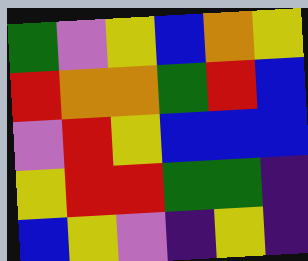[["green", "violet", "yellow", "blue", "orange", "yellow"], ["red", "orange", "orange", "green", "red", "blue"], ["violet", "red", "yellow", "blue", "blue", "blue"], ["yellow", "red", "red", "green", "green", "indigo"], ["blue", "yellow", "violet", "indigo", "yellow", "indigo"]]